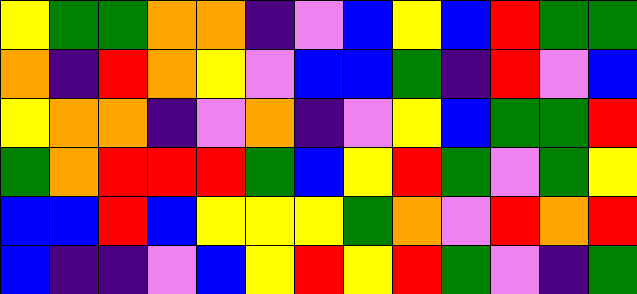[["yellow", "green", "green", "orange", "orange", "indigo", "violet", "blue", "yellow", "blue", "red", "green", "green"], ["orange", "indigo", "red", "orange", "yellow", "violet", "blue", "blue", "green", "indigo", "red", "violet", "blue"], ["yellow", "orange", "orange", "indigo", "violet", "orange", "indigo", "violet", "yellow", "blue", "green", "green", "red"], ["green", "orange", "red", "red", "red", "green", "blue", "yellow", "red", "green", "violet", "green", "yellow"], ["blue", "blue", "red", "blue", "yellow", "yellow", "yellow", "green", "orange", "violet", "red", "orange", "red"], ["blue", "indigo", "indigo", "violet", "blue", "yellow", "red", "yellow", "red", "green", "violet", "indigo", "green"]]